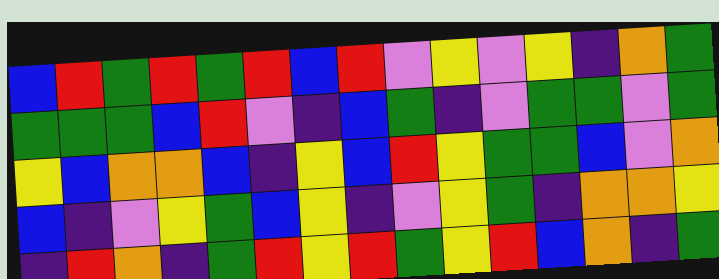[["blue", "red", "green", "red", "green", "red", "blue", "red", "violet", "yellow", "violet", "yellow", "indigo", "orange", "green"], ["green", "green", "green", "blue", "red", "violet", "indigo", "blue", "green", "indigo", "violet", "green", "green", "violet", "green"], ["yellow", "blue", "orange", "orange", "blue", "indigo", "yellow", "blue", "red", "yellow", "green", "green", "blue", "violet", "orange"], ["blue", "indigo", "violet", "yellow", "green", "blue", "yellow", "indigo", "violet", "yellow", "green", "indigo", "orange", "orange", "yellow"], ["indigo", "red", "orange", "indigo", "green", "red", "yellow", "red", "green", "yellow", "red", "blue", "orange", "indigo", "green"]]